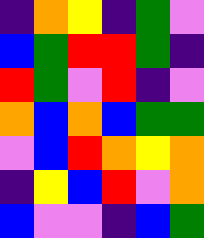[["indigo", "orange", "yellow", "indigo", "green", "violet"], ["blue", "green", "red", "red", "green", "indigo"], ["red", "green", "violet", "red", "indigo", "violet"], ["orange", "blue", "orange", "blue", "green", "green"], ["violet", "blue", "red", "orange", "yellow", "orange"], ["indigo", "yellow", "blue", "red", "violet", "orange"], ["blue", "violet", "violet", "indigo", "blue", "green"]]